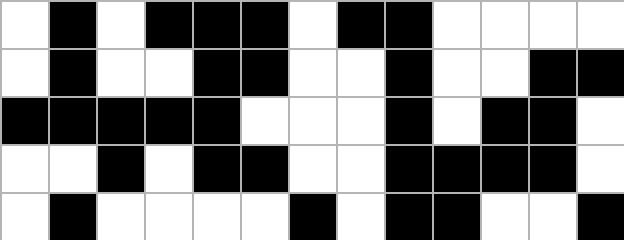[["white", "black", "white", "black", "black", "black", "white", "black", "black", "white", "white", "white", "white"], ["white", "black", "white", "white", "black", "black", "white", "white", "black", "white", "white", "black", "black"], ["black", "black", "black", "black", "black", "white", "white", "white", "black", "white", "black", "black", "white"], ["white", "white", "black", "white", "black", "black", "white", "white", "black", "black", "black", "black", "white"], ["white", "black", "white", "white", "white", "white", "black", "white", "black", "black", "white", "white", "black"]]